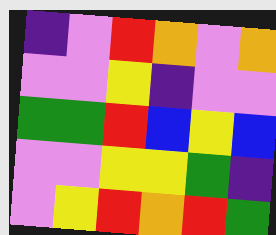[["indigo", "violet", "red", "orange", "violet", "orange"], ["violet", "violet", "yellow", "indigo", "violet", "violet"], ["green", "green", "red", "blue", "yellow", "blue"], ["violet", "violet", "yellow", "yellow", "green", "indigo"], ["violet", "yellow", "red", "orange", "red", "green"]]